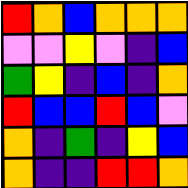[["red", "orange", "blue", "orange", "orange", "orange"], ["violet", "violet", "yellow", "violet", "indigo", "blue"], ["green", "yellow", "indigo", "blue", "indigo", "orange"], ["red", "blue", "blue", "red", "blue", "violet"], ["orange", "indigo", "green", "indigo", "yellow", "blue"], ["orange", "indigo", "indigo", "red", "red", "orange"]]